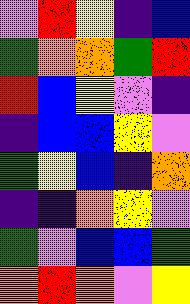[["violet", "red", "yellow", "indigo", "blue"], ["green", "orange", "orange", "green", "red"], ["red", "blue", "yellow", "violet", "indigo"], ["indigo", "blue", "blue", "yellow", "violet"], ["green", "yellow", "blue", "indigo", "orange"], ["indigo", "indigo", "orange", "yellow", "violet"], ["green", "violet", "blue", "blue", "green"], ["orange", "red", "orange", "violet", "yellow"]]